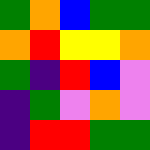[["green", "orange", "blue", "green", "green"], ["orange", "red", "yellow", "yellow", "orange"], ["green", "indigo", "red", "blue", "violet"], ["indigo", "green", "violet", "orange", "violet"], ["indigo", "red", "red", "green", "green"]]